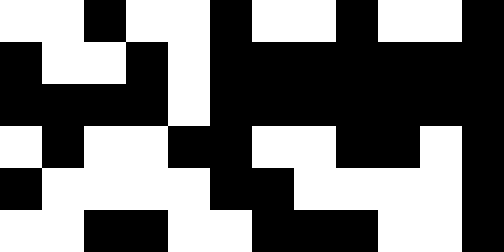[["white", "white", "black", "white", "white", "black", "white", "white", "black", "white", "white", "black"], ["black", "white", "white", "black", "white", "black", "black", "black", "black", "black", "black", "black"], ["black", "black", "black", "black", "white", "black", "black", "black", "black", "black", "black", "black"], ["white", "black", "white", "white", "black", "black", "white", "white", "black", "black", "white", "black"], ["black", "white", "white", "white", "white", "black", "black", "white", "white", "white", "white", "black"], ["white", "white", "black", "black", "white", "white", "black", "black", "black", "white", "white", "black"]]